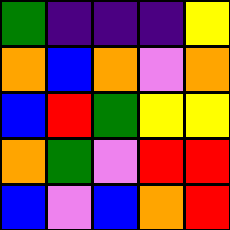[["green", "indigo", "indigo", "indigo", "yellow"], ["orange", "blue", "orange", "violet", "orange"], ["blue", "red", "green", "yellow", "yellow"], ["orange", "green", "violet", "red", "red"], ["blue", "violet", "blue", "orange", "red"]]